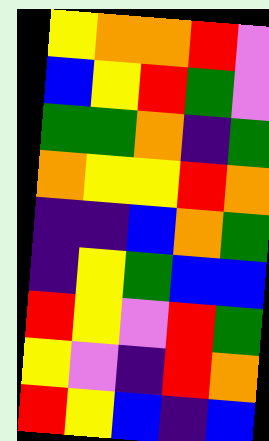[["yellow", "orange", "orange", "red", "violet"], ["blue", "yellow", "red", "green", "violet"], ["green", "green", "orange", "indigo", "green"], ["orange", "yellow", "yellow", "red", "orange"], ["indigo", "indigo", "blue", "orange", "green"], ["indigo", "yellow", "green", "blue", "blue"], ["red", "yellow", "violet", "red", "green"], ["yellow", "violet", "indigo", "red", "orange"], ["red", "yellow", "blue", "indigo", "blue"]]